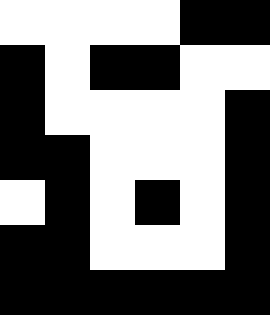[["white", "white", "white", "white", "black", "black"], ["black", "white", "black", "black", "white", "white"], ["black", "white", "white", "white", "white", "black"], ["black", "black", "white", "white", "white", "black"], ["white", "black", "white", "black", "white", "black"], ["black", "black", "white", "white", "white", "black"], ["black", "black", "black", "black", "black", "black"]]